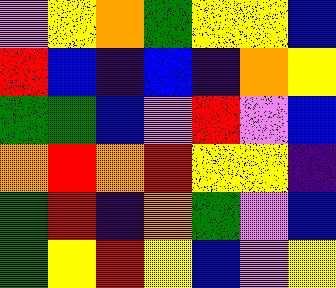[["violet", "yellow", "orange", "green", "yellow", "yellow", "blue"], ["red", "blue", "indigo", "blue", "indigo", "orange", "yellow"], ["green", "green", "blue", "violet", "red", "violet", "blue"], ["orange", "red", "orange", "red", "yellow", "yellow", "indigo"], ["green", "red", "indigo", "orange", "green", "violet", "blue"], ["green", "yellow", "red", "yellow", "blue", "violet", "yellow"]]